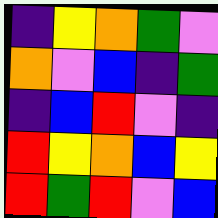[["indigo", "yellow", "orange", "green", "violet"], ["orange", "violet", "blue", "indigo", "green"], ["indigo", "blue", "red", "violet", "indigo"], ["red", "yellow", "orange", "blue", "yellow"], ["red", "green", "red", "violet", "blue"]]